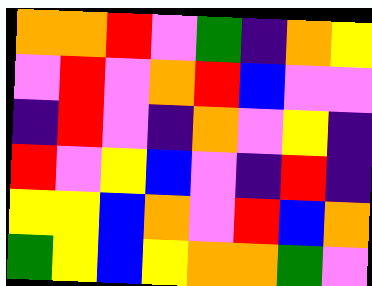[["orange", "orange", "red", "violet", "green", "indigo", "orange", "yellow"], ["violet", "red", "violet", "orange", "red", "blue", "violet", "violet"], ["indigo", "red", "violet", "indigo", "orange", "violet", "yellow", "indigo"], ["red", "violet", "yellow", "blue", "violet", "indigo", "red", "indigo"], ["yellow", "yellow", "blue", "orange", "violet", "red", "blue", "orange"], ["green", "yellow", "blue", "yellow", "orange", "orange", "green", "violet"]]